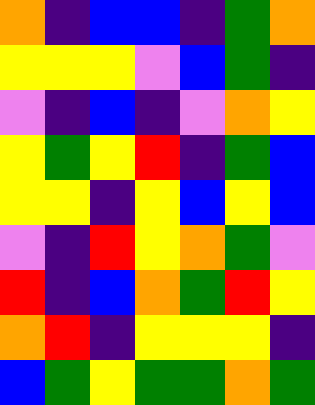[["orange", "indigo", "blue", "blue", "indigo", "green", "orange"], ["yellow", "yellow", "yellow", "violet", "blue", "green", "indigo"], ["violet", "indigo", "blue", "indigo", "violet", "orange", "yellow"], ["yellow", "green", "yellow", "red", "indigo", "green", "blue"], ["yellow", "yellow", "indigo", "yellow", "blue", "yellow", "blue"], ["violet", "indigo", "red", "yellow", "orange", "green", "violet"], ["red", "indigo", "blue", "orange", "green", "red", "yellow"], ["orange", "red", "indigo", "yellow", "yellow", "yellow", "indigo"], ["blue", "green", "yellow", "green", "green", "orange", "green"]]